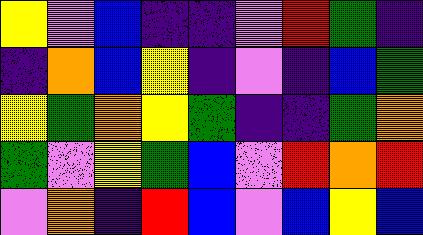[["yellow", "violet", "blue", "indigo", "indigo", "violet", "red", "green", "indigo"], ["indigo", "orange", "blue", "yellow", "indigo", "violet", "indigo", "blue", "green"], ["yellow", "green", "orange", "yellow", "green", "indigo", "indigo", "green", "orange"], ["green", "violet", "yellow", "green", "blue", "violet", "red", "orange", "red"], ["violet", "orange", "indigo", "red", "blue", "violet", "blue", "yellow", "blue"]]